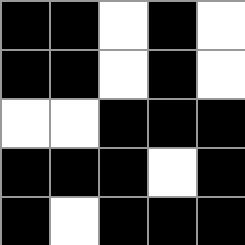[["black", "black", "white", "black", "white"], ["black", "black", "white", "black", "white"], ["white", "white", "black", "black", "black"], ["black", "black", "black", "white", "black"], ["black", "white", "black", "black", "black"]]